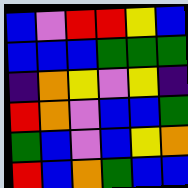[["blue", "violet", "red", "red", "yellow", "blue"], ["blue", "blue", "blue", "green", "green", "green"], ["indigo", "orange", "yellow", "violet", "yellow", "indigo"], ["red", "orange", "violet", "blue", "blue", "green"], ["green", "blue", "violet", "blue", "yellow", "orange"], ["red", "blue", "orange", "green", "blue", "blue"]]